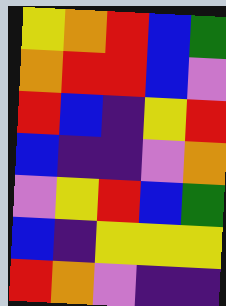[["yellow", "orange", "red", "blue", "green"], ["orange", "red", "red", "blue", "violet"], ["red", "blue", "indigo", "yellow", "red"], ["blue", "indigo", "indigo", "violet", "orange"], ["violet", "yellow", "red", "blue", "green"], ["blue", "indigo", "yellow", "yellow", "yellow"], ["red", "orange", "violet", "indigo", "indigo"]]